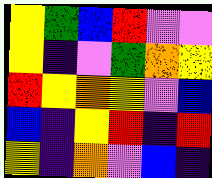[["yellow", "green", "blue", "red", "violet", "violet"], ["yellow", "indigo", "violet", "green", "orange", "yellow"], ["red", "yellow", "orange", "yellow", "violet", "blue"], ["blue", "indigo", "yellow", "red", "indigo", "red"], ["yellow", "indigo", "orange", "violet", "blue", "indigo"]]